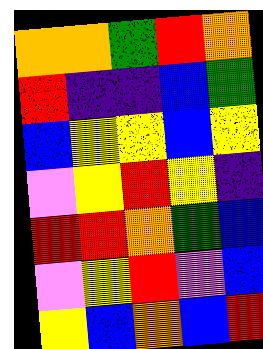[["orange", "orange", "green", "red", "orange"], ["red", "indigo", "indigo", "blue", "green"], ["blue", "yellow", "yellow", "blue", "yellow"], ["violet", "yellow", "red", "yellow", "indigo"], ["red", "red", "orange", "green", "blue"], ["violet", "yellow", "red", "violet", "blue"], ["yellow", "blue", "orange", "blue", "red"]]